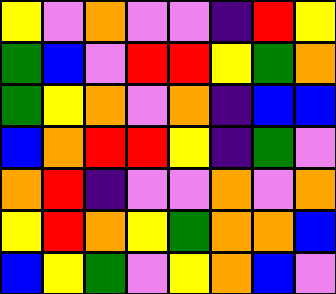[["yellow", "violet", "orange", "violet", "violet", "indigo", "red", "yellow"], ["green", "blue", "violet", "red", "red", "yellow", "green", "orange"], ["green", "yellow", "orange", "violet", "orange", "indigo", "blue", "blue"], ["blue", "orange", "red", "red", "yellow", "indigo", "green", "violet"], ["orange", "red", "indigo", "violet", "violet", "orange", "violet", "orange"], ["yellow", "red", "orange", "yellow", "green", "orange", "orange", "blue"], ["blue", "yellow", "green", "violet", "yellow", "orange", "blue", "violet"]]